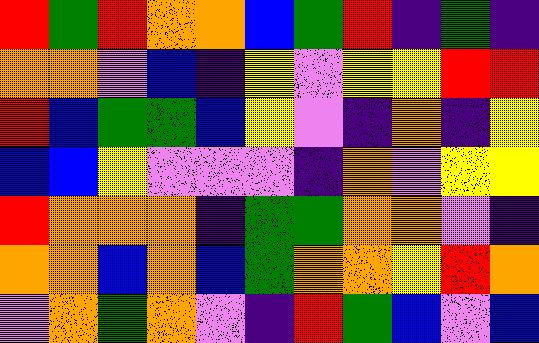[["red", "green", "red", "orange", "orange", "blue", "green", "red", "indigo", "green", "indigo"], ["orange", "orange", "violet", "blue", "indigo", "yellow", "violet", "yellow", "yellow", "red", "red"], ["red", "blue", "green", "green", "blue", "yellow", "violet", "indigo", "orange", "indigo", "yellow"], ["blue", "blue", "yellow", "violet", "violet", "violet", "indigo", "orange", "violet", "yellow", "yellow"], ["red", "orange", "orange", "orange", "indigo", "green", "green", "orange", "orange", "violet", "indigo"], ["orange", "orange", "blue", "orange", "blue", "green", "orange", "orange", "yellow", "red", "orange"], ["violet", "orange", "green", "orange", "violet", "indigo", "red", "green", "blue", "violet", "blue"]]